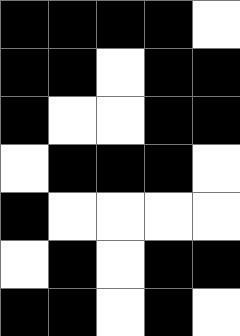[["black", "black", "black", "black", "white"], ["black", "black", "white", "black", "black"], ["black", "white", "white", "black", "black"], ["white", "black", "black", "black", "white"], ["black", "white", "white", "white", "white"], ["white", "black", "white", "black", "black"], ["black", "black", "white", "black", "white"]]